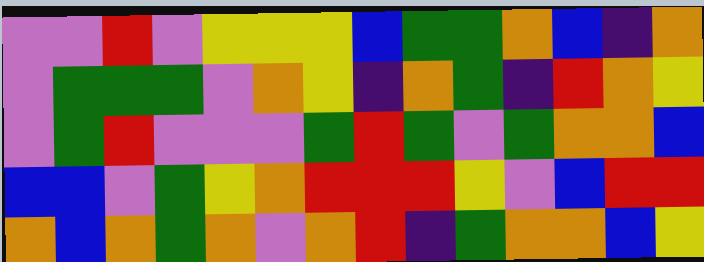[["violet", "violet", "red", "violet", "yellow", "yellow", "yellow", "blue", "green", "green", "orange", "blue", "indigo", "orange"], ["violet", "green", "green", "green", "violet", "orange", "yellow", "indigo", "orange", "green", "indigo", "red", "orange", "yellow"], ["violet", "green", "red", "violet", "violet", "violet", "green", "red", "green", "violet", "green", "orange", "orange", "blue"], ["blue", "blue", "violet", "green", "yellow", "orange", "red", "red", "red", "yellow", "violet", "blue", "red", "red"], ["orange", "blue", "orange", "green", "orange", "violet", "orange", "red", "indigo", "green", "orange", "orange", "blue", "yellow"]]